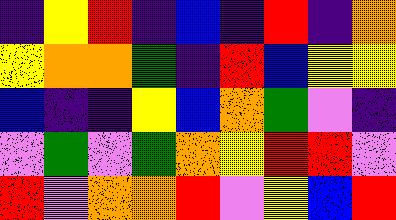[["indigo", "yellow", "red", "indigo", "blue", "indigo", "red", "indigo", "orange"], ["yellow", "orange", "orange", "green", "indigo", "red", "blue", "yellow", "yellow"], ["blue", "indigo", "indigo", "yellow", "blue", "orange", "green", "violet", "indigo"], ["violet", "green", "violet", "green", "orange", "yellow", "red", "red", "violet"], ["red", "violet", "orange", "orange", "red", "violet", "yellow", "blue", "red"]]